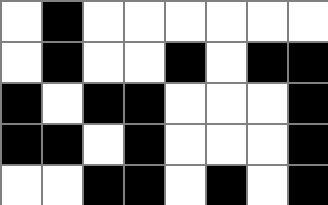[["white", "black", "white", "white", "white", "white", "white", "white"], ["white", "black", "white", "white", "black", "white", "black", "black"], ["black", "white", "black", "black", "white", "white", "white", "black"], ["black", "black", "white", "black", "white", "white", "white", "black"], ["white", "white", "black", "black", "white", "black", "white", "black"]]